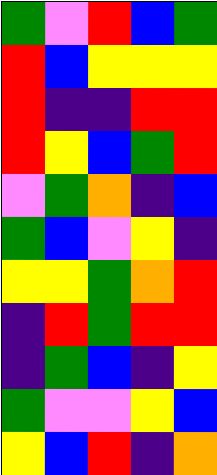[["green", "violet", "red", "blue", "green"], ["red", "blue", "yellow", "yellow", "yellow"], ["red", "indigo", "indigo", "red", "red"], ["red", "yellow", "blue", "green", "red"], ["violet", "green", "orange", "indigo", "blue"], ["green", "blue", "violet", "yellow", "indigo"], ["yellow", "yellow", "green", "orange", "red"], ["indigo", "red", "green", "red", "red"], ["indigo", "green", "blue", "indigo", "yellow"], ["green", "violet", "violet", "yellow", "blue"], ["yellow", "blue", "red", "indigo", "orange"]]